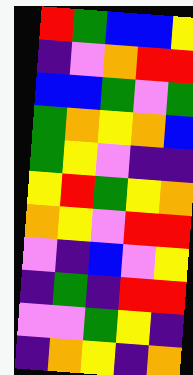[["red", "green", "blue", "blue", "yellow"], ["indigo", "violet", "orange", "red", "red"], ["blue", "blue", "green", "violet", "green"], ["green", "orange", "yellow", "orange", "blue"], ["green", "yellow", "violet", "indigo", "indigo"], ["yellow", "red", "green", "yellow", "orange"], ["orange", "yellow", "violet", "red", "red"], ["violet", "indigo", "blue", "violet", "yellow"], ["indigo", "green", "indigo", "red", "red"], ["violet", "violet", "green", "yellow", "indigo"], ["indigo", "orange", "yellow", "indigo", "orange"]]